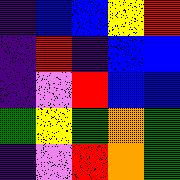[["indigo", "blue", "blue", "yellow", "red"], ["indigo", "red", "indigo", "blue", "blue"], ["indigo", "violet", "red", "blue", "blue"], ["green", "yellow", "green", "orange", "green"], ["indigo", "violet", "red", "orange", "green"]]